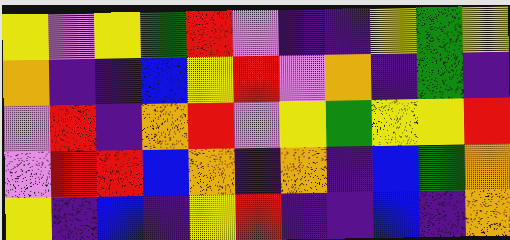[["yellow", "violet", "yellow", "green", "red", "violet", "indigo", "indigo", "yellow", "green", "yellow"], ["orange", "indigo", "indigo", "blue", "yellow", "red", "violet", "orange", "indigo", "green", "indigo"], ["violet", "red", "indigo", "orange", "red", "violet", "yellow", "green", "yellow", "yellow", "red"], ["violet", "red", "red", "blue", "orange", "indigo", "orange", "indigo", "blue", "green", "orange"], ["yellow", "indigo", "blue", "indigo", "yellow", "red", "indigo", "indigo", "blue", "indigo", "orange"]]